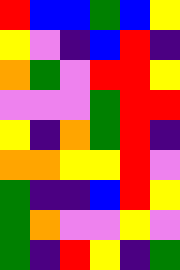[["red", "blue", "blue", "green", "blue", "yellow"], ["yellow", "violet", "indigo", "blue", "red", "indigo"], ["orange", "green", "violet", "red", "red", "yellow"], ["violet", "violet", "violet", "green", "red", "red"], ["yellow", "indigo", "orange", "green", "red", "indigo"], ["orange", "orange", "yellow", "yellow", "red", "violet"], ["green", "indigo", "indigo", "blue", "red", "yellow"], ["green", "orange", "violet", "violet", "yellow", "violet"], ["green", "indigo", "red", "yellow", "indigo", "green"]]